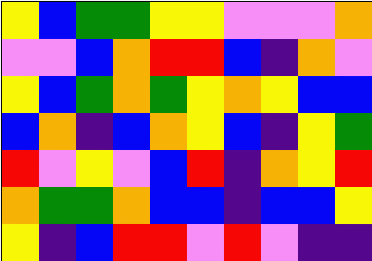[["yellow", "blue", "green", "green", "yellow", "yellow", "violet", "violet", "violet", "orange"], ["violet", "violet", "blue", "orange", "red", "red", "blue", "indigo", "orange", "violet"], ["yellow", "blue", "green", "orange", "green", "yellow", "orange", "yellow", "blue", "blue"], ["blue", "orange", "indigo", "blue", "orange", "yellow", "blue", "indigo", "yellow", "green"], ["red", "violet", "yellow", "violet", "blue", "red", "indigo", "orange", "yellow", "red"], ["orange", "green", "green", "orange", "blue", "blue", "indigo", "blue", "blue", "yellow"], ["yellow", "indigo", "blue", "red", "red", "violet", "red", "violet", "indigo", "indigo"]]